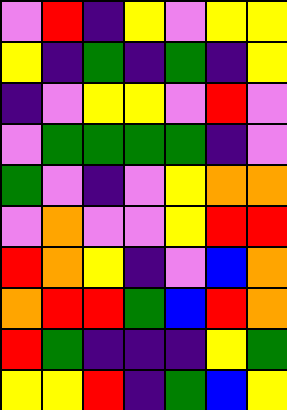[["violet", "red", "indigo", "yellow", "violet", "yellow", "yellow"], ["yellow", "indigo", "green", "indigo", "green", "indigo", "yellow"], ["indigo", "violet", "yellow", "yellow", "violet", "red", "violet"], ["violet", "green", "green", "green", "green", "indigo", "violet"], ["green", "violet", "indigo", "violet", "yellow", "orange", "orange"], ["violet", "orange", "violet", "violet", "yellow", "red", "red"], ["red", "orange", "yellow", "indigo", "violet", "blue", "orange"], ["orange", "red", "red", "green", "blue", "red", "orange"], ["red", "green", "indigo", "indigo", "indigo", "yellow", "green"], ["yellow", "yellow", "red", "indigo", "green", "blue", "yellow"]]